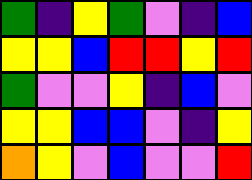[["green", "indigo", "yellow", "green", "violet", "indigo", "blue"], ["yellow", "yellow", "blue", "red", "red", "yellow", "red"], ["green", "violet", "violet", "yellow", "indigo", "blue", "violet"], ["yellow", "yellow", "blue", "blue", "violet", "indigo", "yellow"], ["orange", "yellow", "violet", "blue", "violet", "violet", "red"]]